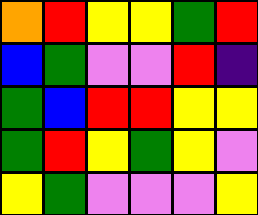[["orange", "red", "yellow", "yellow", "green", "red"], ["blue", "green", "violet", "violet", "red", "indigo"], ["green", "blue", "red", "red", "yellow", "yellow"], ["green", "red", "yellow", "green", "yellow", "violet"], ["yellow", "green", "violet", "violet", "violet", "yellow"]]